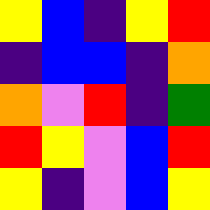[["yellow", "blue", "indigo", "yellow", "red"], ["indigo", "blue", "blue", "indigo", "orange"], ["orange", "violet", "red", "indigo", "green"], ["red", "yellow", "violet", "blue", "red"], ["yellow", "indigo", "violet", "blue", "yellow"]]